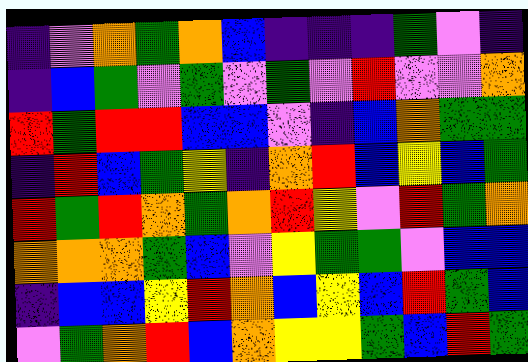[["indigo", "violet", "orange", "green", "orange", "blue", "indigo", "indigo", "indigo", "green", "violet", "indigo"], ["indigo", "blue", "green", "violet", "green", "violet", "green", "violet", "red", "violet", "violet", "orange"], ["red", "green", "red", "red", "blue", "blue", "violet", "indigo", "blue", "orange", "green", "green"], ["indigo", "red", "blue", "green", "yellow", "indigo", "orange", "red", "blue", "yellow", "blue", "green"], ["red", "green", "red", "orange", "green", "orange", "red", "yellow", "violet", "red", "green", "orange"], ["orange", "orange", "orange", "green", "blue", "violet", "yellow", "green", "green", "violet", "blue", "blue"], ["indigo", "blue", "blue", "yellow", "red", "orange", "blue", "yellow", "blue", "red", "green", "blue"], ["violet", "green", "orange", "red", "blue", "orange", "yellow", "yellow", "green", "blue", "red", "green"]]